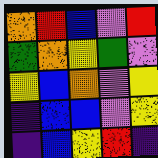[["orange", "red", "blue", "violet", "red"], ["green", "orange", "yellow", "green", "violet"], ["yellow", "blue", "orange", "violet", "yellow"], ["indigo", "blue", "blue", "violet", "yellow"], ["indigo", "blue", "yellow", "red", "indigo"]]